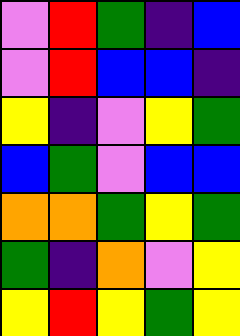[["violet", "red", "green", "indigo", "blue"], ["violet", "red", "blue", "blue", "indigo"], ["yellow", "indigo", "violet", "yellow", "green"], ["blue", "green", "violet", "blue", "blue"], ["orange", "orange", "green", "yellow", "green"], ["green", "indigo", "orange", "violet", "yellow"], ["yellow", "red", "yellow", "green", "yellow"]]